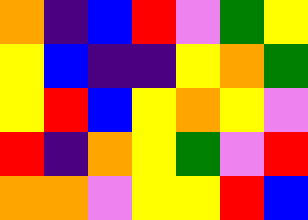[["orange", "indigo", "blue", "red", "violet", "green", "yellow"], ["yellow", "blue", "indigo", "indigo", "yellow", "orange", "green"], ["yellow", "red", "blue", "yellow", "orange", "yellow", "violet"], ["red", "indigo", "orange", "yellow", "green", "violet", "red"], ["orange", "orange", "violet", "yellow", "yellow", "red", "blue"]]